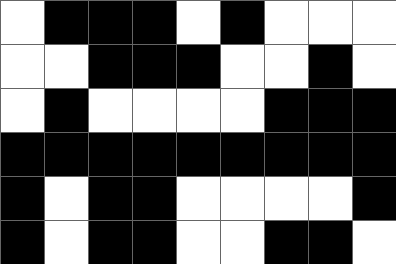[["white", "black", "black", "black", "white", "black", "white", "white", "white"], ["white", "white", "black", "black", "black", "white", "white", "black", "white"], ["white", "black", "white", "white", "white", "white", "black", "black", "black"], ["black", "black", "black", "black", "black", "black", "black", "black", "black"], ["black", "white", "black", "black", "white", "white", "white", "white", "black"], ["black", "white", "black", "black", "white", "white", "black", "black", "white"]]